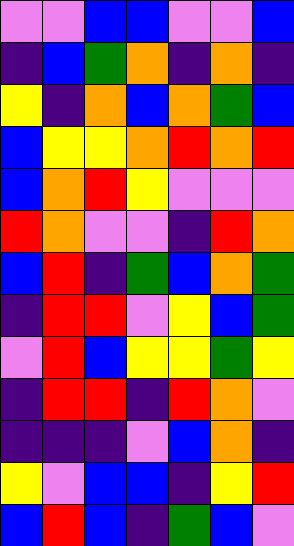[["violet", "violet", "blue", "blue", "violet", "violet", "blue"], ["indigo", "blue", "green", "orange", "indigo", "orange", "indigo"], ["yellow", "indigo", "orange", "blue", "orange", "green", "blue"], ["blue", "yellow", "yellow", "orange", "red", "orange", "red"], ["blue", "orange", "red", "yellow", "violet", "violet", "violet"], ["red", "orange", "violet", "violet", "indigo", "red", "orange"], ["blue", "red", "indigo", "green", "blue", "orange", "green"], ["indigo", "red", "red", "violet", "yellow", "blue", "green"], ["violet", "red", "blue", "yellow", "yellow", "green", "yellow"], ["indigo", "red", "red", "indigo", "red", "orange", "violet"], ["indigo", "indigo", "indigo", "violet", "blue", "orange", "indigo"], ["yellow", "violet", "blue", "blue", "indigo", "yellow", "red"], ["blue", "red", "blue", "indigo", "green", "blue", "violet"]]